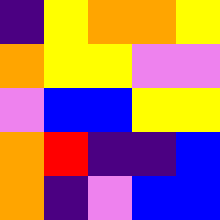[["indigo", "yellow", "orange", "orange", "yellow"], ["orange", "yellow", "yellow", "violet", "violet"], ["violet", "blue", "blue", "yellow", "yellow"], ["orange", "red", "indigo", "indigo", "blue"], ["orange", "indigo", "violet", "blue", "blue"]]